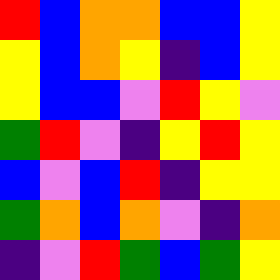[["red", "blue", "orange", "orange", "blue", "blue", "yellow"], ["yellow", "blue", "orange", "yellow", "indigo", "blue", "yellow"], ["yellow", "blue", "blue", "violet", "red", "yellow", "violet"], ["green", "red", "violet", "indigo", "yellow", "red", "yellow"], ["blue", "violet", "blue", "red", "indigo", "yellow", "yellow"], ["green", "orange", "blue", "orange", "violet", "indigo", "orange"], ["indigo", "violet", "red", "green", "blue", "green", "yellow"]]